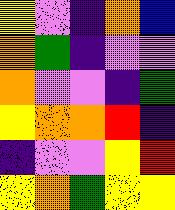[["yellow", "violet", "indigo", "orange", "blue"], ["orange", "green", "indigo", "violet", "violet"], ["orange", "violet", "violet", "indigo", "green"], ["yellow", "orange", "orange", "red", "indigo"], ["indigo", "violet", "violet", "yellow", "red"], ["yellow", "orange", "green", "yellow", "yellow"]]